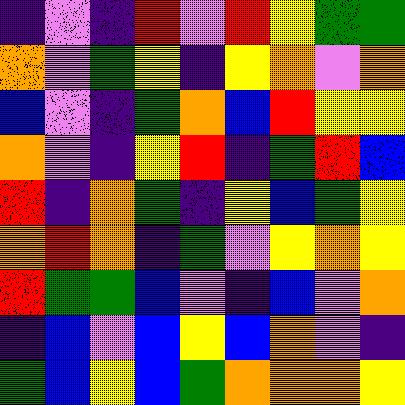[["indigo", "violet", "indigo", "red", "violet", "red", "yellow", "green", "green"], ["orange", "violet", "green", "yellow", "indigo", "yellow", "orange", "violet", "orange"], ["blue", "violet", "indigo", "green", "orange", "blue", "red", "yellow", "yellow"], ["orange", "violet", "indigo", "yellow", "red", "indigo", "green", "red", "blue"], ["red", "indigo", "orange", "green", "indigo", "yellow", "blue", "green", "yellow"], ["orange", "red", "orange", "indigo", "green", "violet", "yellow", "orange", "yellow"], ["red", "green", "green", "blue", "violet", "indigo", "blue", "violet", "orange"], ["indigo", "blue", "violet", "blue", "yellow", "blue", "orange", "violet", "indigo"], ["green", "blue", "yellow", "blue", "green", "orange", "orange", "orange", "yellow"]]